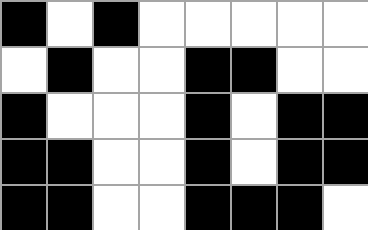[["black", "white", "black", "white", "white", "white", "white", "white"], ["white", "black", "white", "white", "black", "black", "white", "white"], ["black", "white", "white", "white", "black", "white", "black", "black"], ["black", "black", "white", "white", "black", "white", "black", "black"], ["black", "black", "white", "white", "black", "black", "black", "white"]]